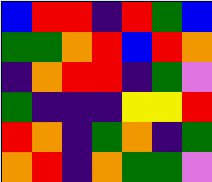[["blue", "red", "red", "indigo", "red", "green", "blue"], ["green", "green", "orange", "red", "blue", "red", "orange"], ["indigo", "orange", "red", "red", "indigo", "green", "violet"], ["green", "indigo", "indigo", "indigo", "yellow", "yellow", "red"], ["red", "orange", "indigo", "green", "orange", "indigo", "green"], ["orange", "red", "indigo", "orange", "green", "green", "violet"]]